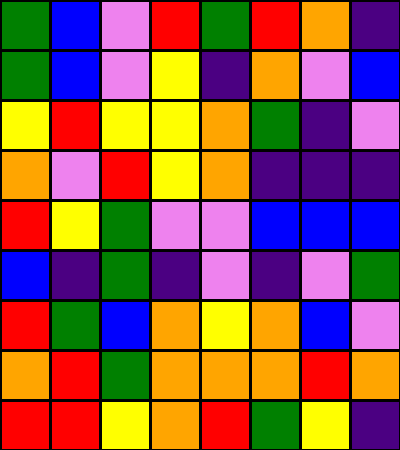[["green", "blue", "violet", "red", "green", "red", "orange", "indigo"], ["green", "blue", "violet", "yellow", "indigo", "orange", "violet", "blue"], ["yellow", "red", "yellow", "yellow", "orange", "green", "indigo", "violet"], ["orange", "violet", "red", "yellow", "orange", "indigo", "indigo", "indigo"], ["red", "yellow", "green", "violet", "violet", "blue", "blue", "blue"], ["blue", "indigo", "green", "indigo", "violet", "indigo", "violet", "green"], ["red", "green", "blue", "orange", "yellow", "orange", "blue", "violet"], ["orange", "red", "green", "orange", "orange", "orange", "red", "orange"], ["red", "red", "yellow", "orange", "red", "green", "yellow", "indigo"]]